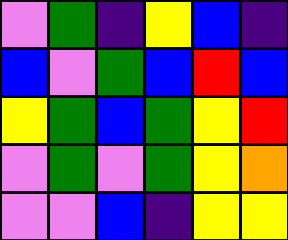[["violet", "green", "indigo", "yellow", "blue", "indigo"], ["blue", "violet", "green", "blue", "red", "blue"], ["yellow", "green", "blue", "green", "yellow", "red"], ["violet", "green", "violet", "green", "yellow", "orange"], ["violet", "violet", "blue", "indigo", "yellow", "yellow"]]